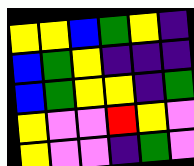[["yellow", "yellow", "blue", "green", "yellow", "indigo"], ["blue", "green", "yellow", "indigo", "indigo", "indigo"], ["blue", "green", "yellow", "yellow", "indigo", "green"], ["yellow", "violet", "violet", "red", "yellow", "violet"], ["yellow", "violet", "violet", "indigo", "green", "violet"]]